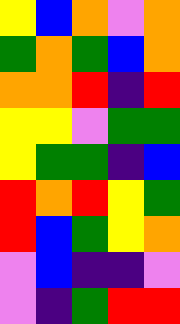[["yellow", "blue", "orange", "violet", "orange"], ["green", "orange", "green", "blue", "orange"], ["orange", "orange", "red", "indigo", "red"], ["yellow", "yellow", "violet", "green", "green"], ["yellow", "green", "green", "indigo", "blue"], ["red", "orange", "red", "yellow", "green"], ["red", "blue", "green", "yellow", "orange"], ["violet", "blue", "indigo", "indigo", "violet"], ["violet", "indigo", "green", "red", "red"]]